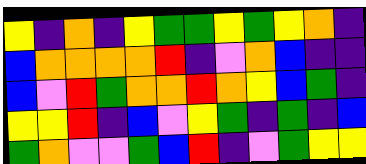[["yellow", "indigo", "orange", "indigo", "yellow", "green", "green", "yellow", "green", "yellow", "orange", "indigo"], ["blue", "orange", "orange", "orange", "orange", "red", "indigo", "violet", "orange", "blue", "indigo", "indigo"], ["blue", "violet", "red", "green", "orange", "orange", "red", "orange", "yellow", "blue", "green", "indigo"], ["yellow", "yellow", "red", "indigo", "blue", "violet", "yellow", "green", "indigo", "green", "indigo", "blue"], ["green", "orange", "violet", "violet", "green", "blue", "red", "indigo", "violet", "green", "yellow", "yellow"]]